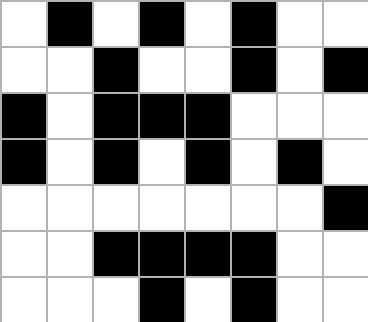[["white", "black", "white", "black", "white", "black", "white", "white"], ["white", "white", "black", "white", "white", "black", "white", "black"], ["black", "white", "black", "black", "black", "white", "white", "white"], ["black", "white", "black", "white", "black", "white", "black", "white"], ["white", "white", "white", "white", "white", "white", "white", "black"], ["white", "white", "black", "black", "black", "black", "white", "white"], ["white", "white", "white", "black", "white", "black", "white", "white"]]